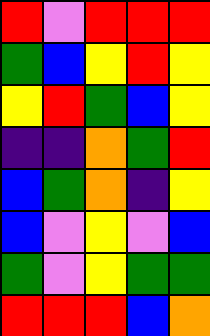[["red", "violet", "red", "red", "red"], ["green", "blue", "yellow", "red", "yellow"], ["yellow", "red", "green", "blue", "yellow"], ["indigo", "indigo", "orange", "green", "red"], ["blue", "green", "orange", "indigo", "yellow"], ["blue", "violet", "yellow", "violet", "blue"], ["green", "violet", "yellow", "green", "green"], ["red", "red", "red", "blue", "orange"]]